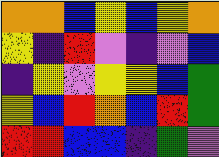[["orange", "orange", "blue", "yellow", "blue", "yellow", "orange"], ["yellow", "indigo", "red", "violet", "indigo", "violet", "blue"], ["indigo", "yellow", "violet", "yellow", "yellow", "blue", "green"], ["yellow", "blue", "red", "orange", "blue", "red", "green"], ["red", "red", "blue", "blue", "indigo", "green", "violet"]]